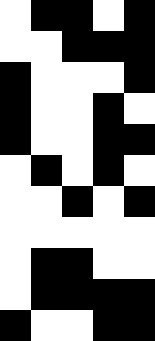[["white", "black", "black", "white", "black"], ["white", "white", "black", "black", "black"], ["black", "white", "white", "white", "black"], ["black", "white", "white", "black", "white"], ["black", "white", "white", "black", "black"], ["white", "black", "white", "black", "white"], ["white", "white", "black", "white", "black"], ["white", "white", "white", "white", "white"], ["white", "black", "black", "white", "white"], ["white", "black", "black", "black", "black"], ["black", "white", "white", "black", "black"]]